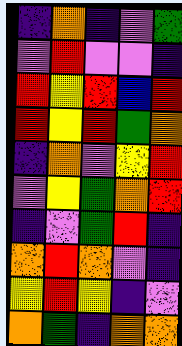[["indigo", "orange", "indigo", "violet", "green"], ["violet", "red", "violet", "violet", "indigo"], ["red", "yellow", "red", "blue", "red"], ["red", "yellow", "red", "green", "orange"], ["indigo", "orange", "violet", "yellow", "red"], ["violet", "yellow", "green", "orange", "red"], ["indigo", "violet", "green", "red", "indigo"], ["orange", "red", "orange", "violet", "indigo"], ["yellow", "red", "yellow", "indigo", "violet"], ["orange", "green", "indigo", "orange", "orange"]]